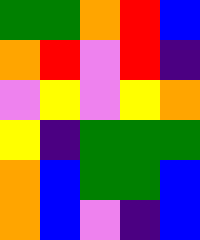[["green", "green", "orange", "red", "blue"], ["orange", "red", "violet", "red", "indigo"], ["violet", "yellow", "violet", "yellow", "orange"], ["yellow", "indigo", "green", "green", "green"], ["orange", "blue", "green", "green", "blue"], ["orange", "blue", "violet", "indigo", "blue"]]